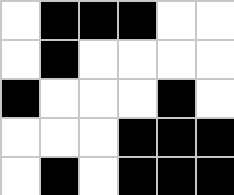[["white", "black", "black", "black", "white", "white"], ["white", "black", "white", "white", "white", "white"], ["black", "white", "white", "white", "black", "white"], ["white", "white", "white", "black", "black", "black"], ["white", "black", "white", "black", "black", "black"]]